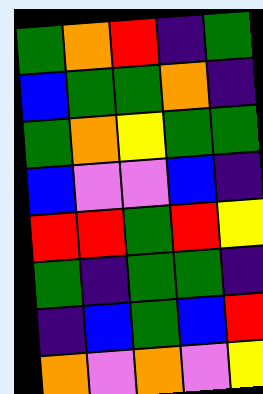[["green", "orange", "red", "indigo", "green"], ["blue", "green", "green", "orange", "indigo"], ["green", "orange", "yellow", "green", "green"], ["blue", "violet", "violet", "blue", "indigo"], ["red", "red", "green", "red", "yellow"], ["green", "indigo", "green", "green", "indigo"], ["indigo", "blue", "green", "blue", "red"], ["orange", "violet", "orange", "violet", "yellow"]]